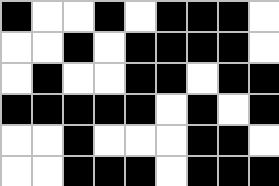[["black", "white", "white", "black", "white", "black", "black", "black", "white"], ["white", "white", "black", "white", "black", "black", "black", "black", "white"], ["white", "black", "white", "white", "black", "black", "white", "black", "black"], ["black", "black", "black", "black", "black", "white", "black", "white", "black"], ["white", "white", "black", "white", "white", "white", "black", "black", "white"], ["white", "white", "black", "black", "black", "white", "black", "black", "black"]]